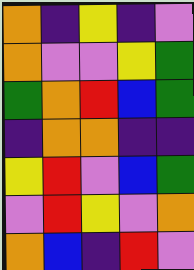[["orange", "indigo", "yellow", "indigo", "violet"], ["orange", "violet", "violet", "yellow", "green"], ["green", "orange", "red", "blue", "green"], ["indigo", "orange", "orange", "indigo", "indigo"], ["yellow", "red", "violet", "blue", "green"], ["violet", "red", "yellow", "violet", "orange"], ["orange", "blue", "indigo", "red", "violet"]]